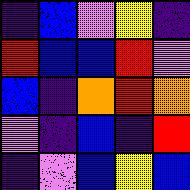[["indigo", "blue", "violet", "yellow", "indigo"], ["red", "blue", "blue", "red", "violet"], ["blue", "indigo", "orange", "red", "orange"], ["violet", "indigo", "blue", "indigo", "red"], ["indigo", "violet", "blue", "yellow", "blue"]]